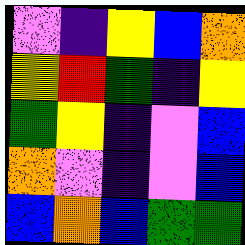[["violet", "indigo", "yellow", "blue", "orange"], ["yellow", "red", "green", "indigo", "yellow"], ["green", "yellow", "indigo", "violet", "blue"], ["orange", "violet", "indigo", "violet", "blue"], ["blue", "orange", "blue", "green", "green"]]